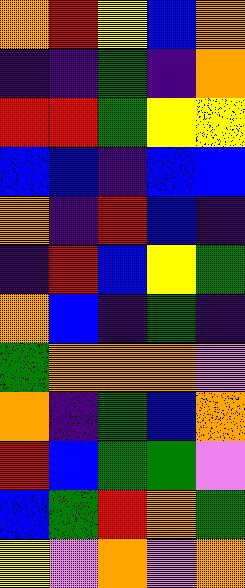[["orange", "red", "yellow", "blue", "orange"], ["indigo", "indigo", "green", "indigo", "orange"], ["red", "red", "green", "yellow", "yellow"], ["blue", "blue", "indigo", "blue", "blue"], ["orange", "indigo", "red", "blue", "indigo"], ["indigo", "red", "blue", "yellow", "green"], ["orange", "blue", "indigo", "green", "indigo"], ["green", "orange", "orange", "orange", "violet"], ["orange", "indigo", "green", "blue", "orange"], ["red", "blue", "green", "green", "violet"], ["blue", "green", "red", "orange", "green"], ["yellow", "violet", "orange", "violet", "orange"]]